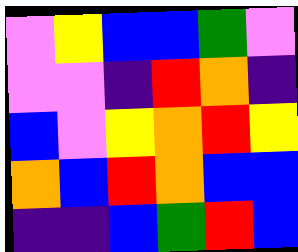[["violet", "yellow", "blue", "blue", "green", "violet"], ["violet", "violet", "indigo", "red", "orange", "indigo"], ["blue", "violet", "yellow", "orange", "red", "yellow"], ["orange", "blue", "red", "orange", "blue", "blue"], ["indigo", "indigo", "blue", "green", "red", "blue"]]